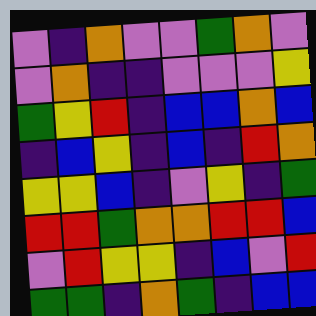[["violet", "indigo", "orange", "violet", "violet", "green", "orange", "violet"], ["violet", "orange", "indigo", "indigo", "violet", "violet", "violet", "yellow"], ["green", "yellow", "red", "indigo", "blue", "blue", "orange", "blue"], ["indigo", "blue", "yellow", "indigo", "blue", "indigo", "red", "orange"], ["yellow", "yellow", "blue", "indigo", "violet", "yellow", "indigo", "green"], ["red", "red", "green", "orange", "orange", "red", "red", "blue"], ["violet", "red", "yellow", "yellow", "indigo", "blue", "violet", "red"], ["green", "green", "indigo", "orange", "green", "indigo", "blue", "blue"]]